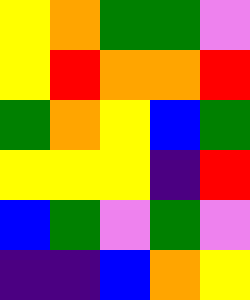[["yellow", "orange", "green", "green", "violet"], ["yellow", "red", "orange", "orange", "red"], ["green", "orange", "yellow", "blue", "green"], ["yellow", "yellow", "yellow", "indigo", "red"], ["blue", "green", "violet", "green", "violet"], ["indigo", "indigo", "blue", "orange", "yellow"]]